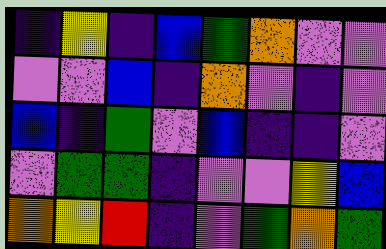[["indigo", "yellow", "indigo", "blue", "green", "orange", "violet", "violet"], ["violet", "violet", "blue", "indigo", "orange", "violet", "indigo", "violet"], ["blue", "indigo", "green", "violet", "blue", "indigo", "indigo", "violet"], ["violet", "green", "green", "indigo", "violet", "violet", "yellow", "blue"], ["orange", "yellow", "red", "indigo", "violet", "green", "orange", "green"]]